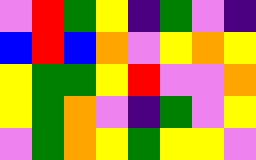[["violet", "red", "green", "yellow", "indigo", "green", "violet", "indigo"], ["blue", "red", "blue", "orange", "violet", "yellow", "orange", "yellow"], ["yellow", "green", "green", "yellow", "red", "violet", "violet", "orange"], ["yellow", "green", "orange", "violet", "indigo", "green", "violet", "yellow"], ["violet", "green", "orange", "yellow", "green", "yellow", "yellow", "violet"]]